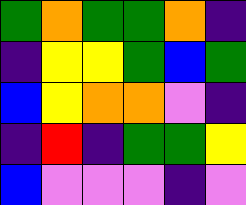[["green", "orange", "green", "green", "orange", "indigo"], ["indigo", "yellow", "yellow", "green", "blue", "green"], ["blue", "yellow", "orange", "orange", "violet", "indigo"], ["indigo", "red", "indigo", "green", "green", "yellow"], ["blue", "violet", "violet", "violet", "indigo", "violet"]]